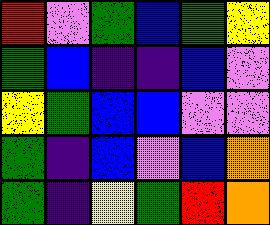[["red", "violet", "green", "blue", "green", "yellow"], ["green", "blue", "indigo", "indigo", "blue", "violet"], ["yellow", "green", "blue", "blue", "violet", "violet"], ["green", "indigo", "blue", "violet", "blue", "orange"], ["green", "indigo", "yellow", "green", "red", "orange"]]